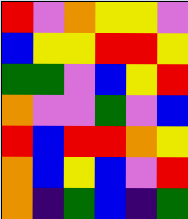[["red", "violet", "orange", "yellow", "yellow", "violet"], ["blue", "yellow", "yellow", "red", "red", "yellow"], ["green", "green", "violet", "blue", "yellow", "red"], ["orange", "violet", "violet", "green", "violet", "blue"], ["red", "blue", "red", "red", "orange", "yellow"], ["orange", "blue", "yellow", "blue", "violet", "red"], ["orange", "indigo", "green", "blue", "indigo", "green"]]